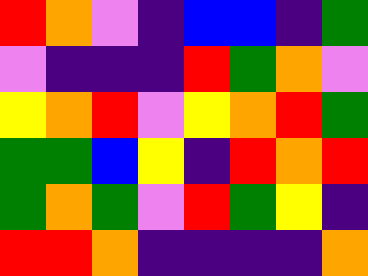[["red", "orange", "violet", "indigo", "blue", "blue", "indigo", "green"], ["violet", "indigo", "indigo", "indigo", "red", "green", "orange", "violet"], ["yellow", "orange", "red", "violet", "yellow", "orange", "red", "green"], ["green", "green", "blue", "yellow", "indigo", "red", "orange", "red"], ["green", "orange", "green", "violet", "red", "green", "yellow", "indigo"], ["red", "red", "orange", "indigo", "indigo", "indigo", "indigo", "orange"]]